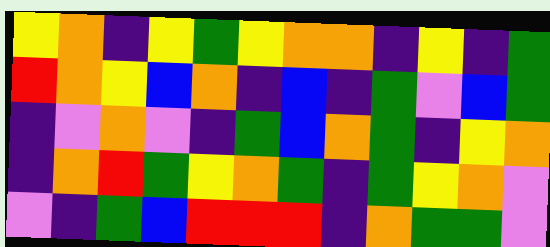[["yellow", "orange", "indigo", "yellow", "green", "yellow", "orange", "orange", "indigo", "yellow", "indigo", "green"], ["red", "orange", "yellow", "blue", "orange", "indigo", "blue", "indigo", "green", "violet", "blue", "green"], ["indigo", "violet", "orange", "violet", "indigo", "green", "blue", "orange", "green", "indigo", "yellow", "orange"], ["indigo", "orange", "red", "green", "yellow", "orange", "green", "indigo", "green", "yellow", "orange", "violet"], ["violet", "indigo", "green", "blue", "red", "red", "red", "indigo", "orange", "green", "green", "violet"]]